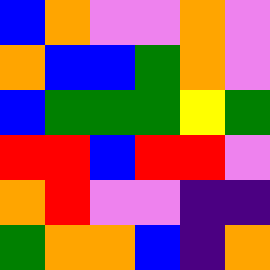[["blue", "orange", "violet", "violet", "orange", "violet"], ["orange", "blue", "blue", "green", "orange", "violet"], ["blue", "green", "green", "green", "yellow", "green"], ["red", "red", "blue", "red", "red", "violet"], ["orange", "red", "violet", "violet", "indigo", "indigo"], ["green", "orange", "orange", "blue", "indigo", "orange"]]